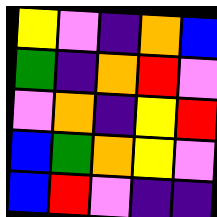[["yellow", "violet", "indigo", "orange", "blue"], ["green", "indigo", "orange", "red", "violet"], ["violet", "orange", "indigo", "yellow", "red"], ["blue", "green", "orange", "yellow", "violet"], ["blue", "red", "violet", "indigo", "indigo"]]